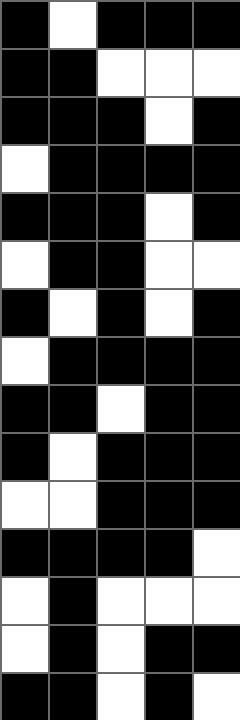[["black", "white", "black", "black", "black"], ["black", "black", "white", "white", "white"], ["black", "black", "black", "white", "black"], ["white", "black", "black", "black", "black"], ["black", "black", "black", "white", "black"], ["white", "black", "black", "white", "white"], ["black", "white", "black", "white", "black"], ["white", "black", "black", "black", "black"], ["black", "black", "white", "black", "black"], ["black", "white", "black", "black", "black"], ["white", "white", "black", "black", "black"], ["black", "black", "black", "black", "white"], ["white", "black", "white", "white", "white"], ["white", "black", "white", "black", "black"], ["black", "black", "white", "black", "white"]]